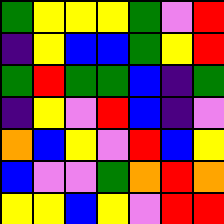[["green", "yellow", "yellow", "yellow", "green", "violet", "red"], ["indigo", "yellow", "blue", "blue", "green", "yellow", "red"], ["green", "red", "green", "green", "blue", "indigo", "green"], ["indigo", "yellow", "violet", "red", "blue", "indigo", "violet"], ["orange", "blue", "yellow", "violet", "red", "blue", "yellow"], ["blue", "violet", "violet", "green", "orange", "red", "orange"], ["yellow", "yellow", "blue", "yellow", "violet", "red", "red"]]